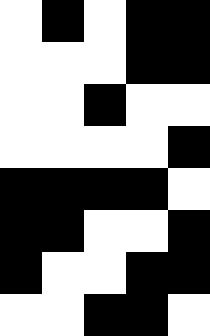[["white", "black", "white", "black", "black"], ["white", "white", "white", "black", "black"], ["white", "white", "black", "white", "white"], ["white", "white", "white", "white", "black"], ["black", "black", "black", "black", "white"], ["black", "black", "white", "white", "black"], ["black", "white", "white", "black", "black"], ["white", "white", "black", "black", "white"]]